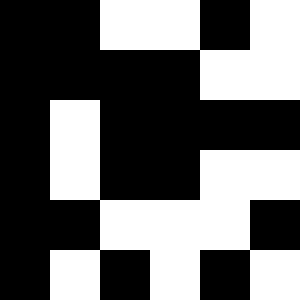[["black", "black", "white", "white", "black", "white"], ["black", "black", "black", "black", "white", "white"], ["black", "white", "black", "black", "black", "black"], ["black", "white", "black", "black", "white", "white"], ["black", "black", "white", "white", "white", "black"], ["black", "white", "black", "white", "black", "white"]]